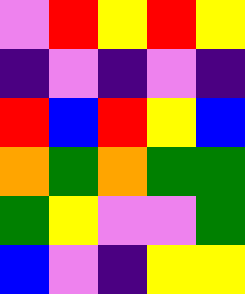[["violet", "red", "yellow", "red", "yellow"], ["indigo", "violet", "indigo", "violet", "indigo"], ["red", "blue", "red", "yellow", "blue"], ["orange", "green", "orange", "green", "green"], ["green", "yellow", "violet", "violet", "green"], ["blue", "violet", "indigo", "yellow", "yellow"]]